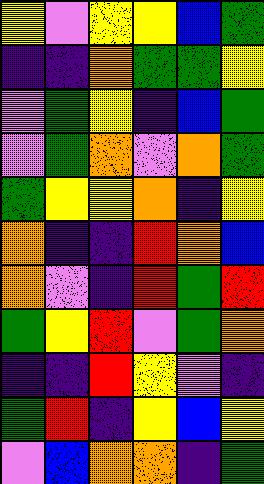[["yellow", "violet", "yellow", "yellow", "blue", "green"], ["indigo", "indigo", "orange", "green", "green", "yellow"], ["violet", "green", "yellow", "indigo", "blue", "green"], ["violet", "green", "orange", "violet", "orange", "green"], ["green", "yellow", "yellow", "orange", "indigo", "yellow"], ["orange", "indigo", "indigo", "red", "orange", "blue"], ["orange", "violet", "indigo", "red", "green", "red"], ["green", "yellow", "red", "violet", "green", "orange"], ["indigo", "indigo", "red", "yellow", "violet", "indigo"], ["green", "red", "indigo", "yellow", "blue", "yellow"], ["violet", "blue", "orange", "orange", "indigo", "green"]]